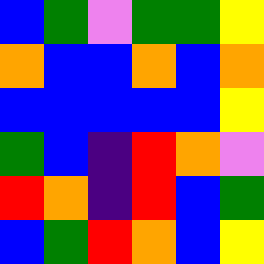[["blue", "green", "violet", "green", "green", "yellow"], ["orange", "blue", "blue", "orange", "blue", "orange"], ["blue", "blue", "blue", "blue", "blue", "yellow"], ["green", "blue", "indigo", "red", "orange", "violet"], ["red", "orange", "indigo", "red", "blue", "green"], ["blue", "green", "red", "orange", "blue", "yellow"]]